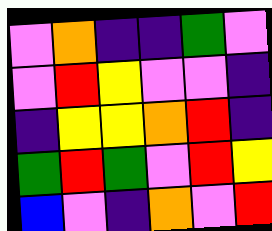[["violet", "orange", "indigo", "indigo", "green", "violet"], ["violet", "red", "yellow", "violet", "violet", "indigo"], ["indigo", "yellow", "yellow", "orange", "red", "indigo"], ["green", "red", "green", "violet", "red", "yellow"], ["blue", "violet", "indigo", "orange", "violet", "red"]]